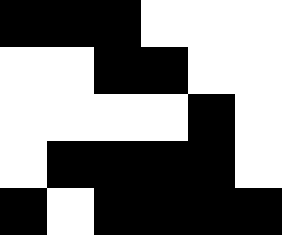[["black", "black", "black", "white", "white", "white"], ["white", "white", "black", "black", "white", "white"], ["white", "white", "white", "white", "black", "white"], ["white", "black", "black", "black", "black", "white"], ["black", "white", "black", "black", "black", "black"]]